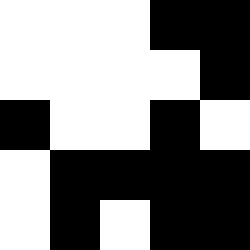[["white", "white", "white", "black", "black"], ["white", "white", "white", "white", "black"], ["black", "white", "white", "black", "white"], ["white", "black", "black", "black", "black"], ["white", "black", "white", "black", "black"]]